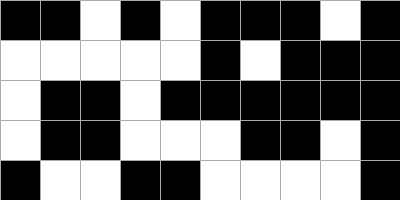[["black", "black", "white", "black", "white", "black", "black", "black", "white", "black"], ["white", "white", "white", "white", "white", "black", "white", "black", "black", "black"], ["white", "black", "black", "white", "black", "black", "black", "black", "black", "black"], ["white", "black", "black", "white", "white", "white", "black", "black", "white", "black"], ["black", "white", "white", "black", "black", "white", "white", "white", "white", "black"]]